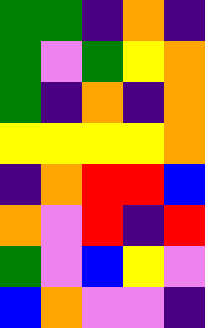[["green", "green", "indigo", "orange", "indigo"], ["green", "violet", "green", "yellow", "orange"], ["green", "indigo", "orange", "indigo", "orange"], ["yellow", "yellow", "yellow", "yellow", "orange"], ["indigo", "orange", "red", "red", "blue"], ["orange", "violet", "red", "indigo", "red"], ["green", "violet", "blue", "yellow", "violet"], ["blue", "orange", "violet", "violet", "indigo"]]